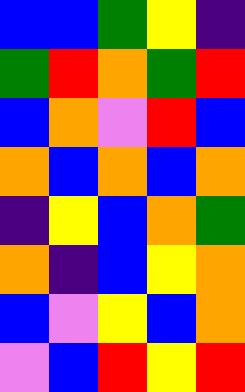[["blue", "blue", "green", "yellow", "indigo"], ["green", "red", "orange", "green", "red"], ["blue", "orange", "violet", "red", "blue"], ["orange", "blue", "orange", "blue", "orange"], ["indigo", "yellow", "blue", "orange", "green"], ["orange", "indigo", "blue", "yellow", "orange"], ["blue", "violet", "yellow", "blue", "orange"], ["violet", "blue", "red", "yellow", "red"]]